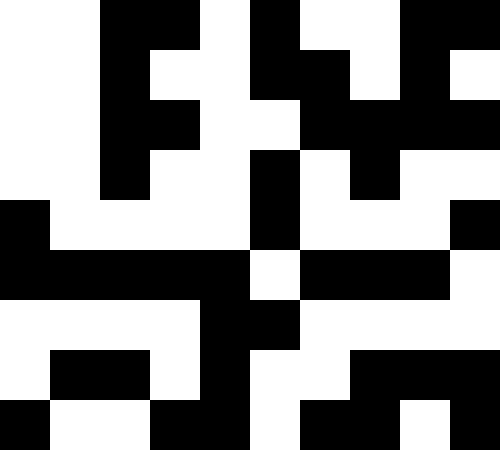[["white", "white", "black", "black", "white", "black", "white", "white", "black", "black"], ["white", "white", "black", "white", "white", "black", "black", "white", "black", "white"], ["white", "white", "black", "black", "white", "white", "black", "black", "black", "black"], ["white", "white", "black", "white", "white", "black", "white", "black", "white", "white"], ["black", "white", "white", "white", "white", "black", "white", "white", "white", "black"], ["black", "black", "black", "black", "black", "white", "black", "black", "black", "white"], ["white", "white", "white", "white", "black", "black", "white", "white", "white", "white"], ["white", "black", "black", "white", "black", "white", "white", "black", "black", "black"], ["black", "white", "white", "black", "black", "white", "black", "black", "white", "black"]]